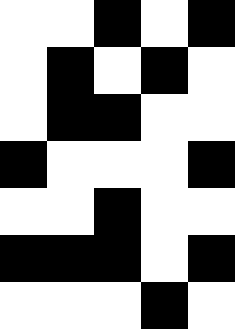[["white", "white", "black", "white", "black"], ["white", "black", "white", "black", "white"], ["white", "black", "black", "white", "white"], ["black", "white", "white", "white", "black"], ["white", "white", "black", "white", "white"], ["black", "black", "black", "white", "black"], ["white", "white", "white", "black", "white"]]